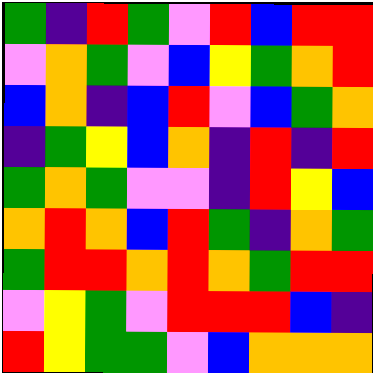[["green", "indigo", "red", "green", "violet", "red", "blue", "red", "red"], ["violet", "orange", "green", "violet", "blue", "yellow", "green", "orange", "red"], ["blue", "orange", "indigo", "blue", "red", "violet", "blue", "green", "orange"], ["indigo", "green", "yellow", "blue", "orange", "indigo", "red", "indigo", "red"], ["green", "orange", "green", "violet", "violet", "indigo", "red", "yellow", "blue"], ["orange", "red", "orange", "blue", "red", "green", "indigo", "orange", "green"], ["green", "red", "red", "orange", "red", "orange", "green", "red", "red"], ["violet", "yellow", "green", "violet", "red", "red", "red", "blue", "indigo"], ["red", "yellow", "green", "green", "violet", "blue", "orange", "orange", "orange"]]